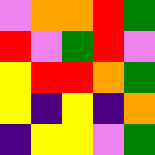[["violet", "orange", "orange", "red", "green"], ["red", "violet", "green", "red", "violet"], ["yellow", "red", "red", "orange", "green"], ["yellow", "indigo", "yellow", "indigo", "orange"], ["indigo", "yellow", "yellow", "violet", "green"]]